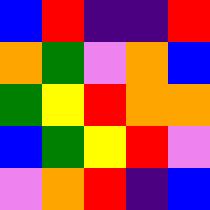[["blue", "red", "indigo", "indigo", "red"], ["orange", "green", "violet", "orange", "blue"], ["green", "yellow", "red", "orange", "orange"], ["blue", "green", "yellow", "red", "violet"], ["violet", "orange", "red", "indigo", "blue"]]